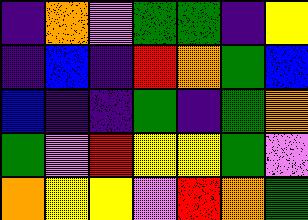[["indigo", "orange", "violet", "green", "green", "indigo", "yellow"], ["indigo", "blue", "indigo", "red", "orange", "green", "blue"], ["blue", "indigo", "indigo", "green", "indigo", "green", "orange"], ["green", "violet", "red", "yellow", "yellow", "green", "violet"], ["orange", "yellow", "yellow", "violet", "red", "orange", "green"]]